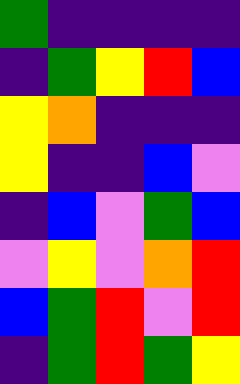[["green", "indigo", "indigo", "indigo", "indigo"], ["indigo", "green", "yellow", "red", "blue"], ["yellow", "orange", "indigo", "indigo", "indigo"], ["yellow", "indigo", "indigo", "blue", "violet"], ["indigo", "blue", "violet", "green", "blue"], ["violet", "yellow", "violet", "orange", "red"], ["blue", "green", "red", "violet", "red"], ["indigo", "green", "red", "green", "yellow"]]